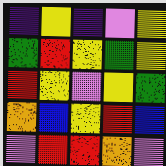[["indigo", "yellow", "indigo", "violet", "yellow"], ["green", "red", "yellow", "green", "yellow"], ["red", "yellow", "violet", "yellow", "green"], ["orange", "blue", "yellow", "red", "blue"], ["violet", "red", "red", "orange", "violet"]]